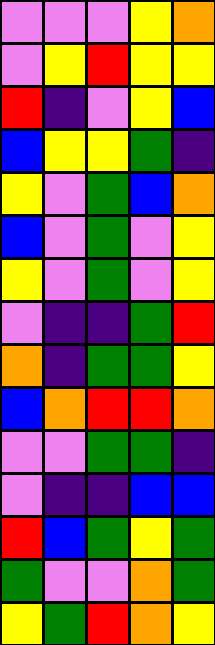[["violet", "violet", "violet", "yellow", "orange"], ["violet", "yellow", "red", "yellow", "yellow"], ["red", "indigo", "violet", "yellow", "blue"], ["blue", "yellow", "yellow", "green", "indigo"], ["yellow", "violet", "green", "blue", "orange"], ["blue", "violet", "green", "violet", "yellow"], ["yellow", "violet", "green", "violet", "yellow"], ["violet", "indigo", "indigo", "green", "red"], ["orange", "indigo", "green", "green", "yellow"], ["blue", "orange", "red", "red", "orange"], ["violet", "violet", "green", "green", "indigo"], ["violet", "indigo", "indigo", "blue", "blue"], ["red", "blue", "green", "yellow", "green"], ["green", "violet", "violet", "orange", "green"], ["yellow", "green", "red", "orange", "yellow"]]